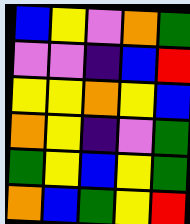[["blue", "yellow", "violet", "orange", "green"], ["violet", "violet", "indigo", "blue", "red"], ["yellow", "yellow", "orange", "yellow", "blue"], ["orange", "yellow", "indigo", "violet", "green"], ["green", "yellow", "blue", "yellow", "green"], ["orange", "blue", "green", "yellow", "red"]]